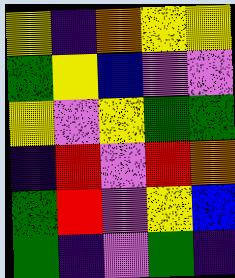[["yellow", "indigo", "orange", "yellow", "yellow"], ["green", "yellow", "blue", "violet", "violet"], ["yellow", "violet", "yellow", "green", "green"], ["indigo", "red", "violet", "red", "orange"], ["green", "red", "violet", "yellow", "blue"], ["green", "indigo", "violet", "green", "indigo"]]